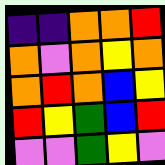[["indigo", "indigo", "orange", "orange", "red"], ["orange", "violet", "orange", "yellow", "orange"], ["orange", "red", "orange", "blue", "yellow"], ["red", "yellow", "green", "blue", "red"], ["violet", "violet", "green", "yellow", "violet"]]